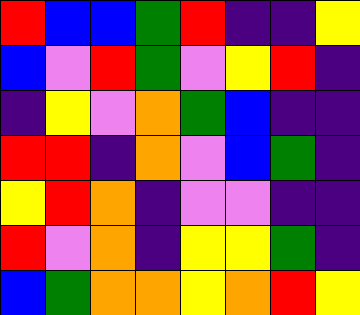[["red", "blue", "blue", "green", "red", "indigo", "indigo", "yellow"], ["blue", "violet", "red", "green", "violet", "yellow", "red", "indigo"], ["indigo", "yellow", "violet", "orange", "green", "blue", "indigo", "indigo"], ["red", "red", "indigo", "orange", "violet", "blue", "green", "indigo"], ["yellow", "red", "orange", "indigo", "violet", "violet", "indigo", "indigo"], ["red", "violet", "orange", "indigo", "yellow", "yellow", "green", "indigo"], ["blue", "green", "orange", "orange", "yellow", "orange", "red", "yellow"]]